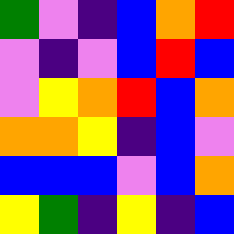[["green", "violet", "indigo", "blue", "orange", "red"], ["violet", "indigo", "violet", "blue", "red", "blue"], ["violet", "yellow", "orange", "red", "blue", "orange"], ["orange", "orange", "yellow", "indigo", "blue", "violet"], ["blue", "blue", "blue", "violet", "blue", "orange"], ["yellow", "green", "indigo", "yellow", "indigo", "blue"]]